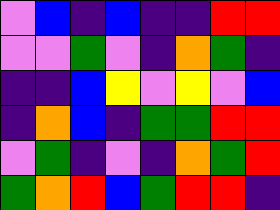[["violet", "blue", "indigo", "blue", "indigo", "indigo", "red", "red"], ["violet", "violet", "green", "violet", "indigo", "orange", "green", "indigo"], ["indigo", "indigo", "blue", "yellow", "violet", "yellow", "violet", "blue"], ["indigo", "orange", "blue", "indigo", "green", "green", "red", "red"], ["violet", "green", "indigo", "violet", "indigo", "orange", "green", "red"], ["green", "orange", "red", "blue", "green", "red", "red", "indigo"]]